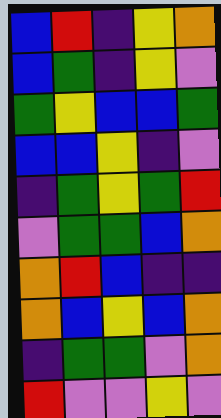[["blue", "red", "indigo", "yellow", "orange"], ["blue", "green", "indigo", "yellow", "violet"], ["green", "yellow", "blue", "blue", "green"], ["blue", "blue", "yellow", "indigo", "violet"], ["indigo", "green", "yellow", "green", "red"], ["violet", "green", "green", "blue", "orange"], ["orange", "red", "blue", "indigo", "indigo"], ["orange", "blue", "yellow", "blue", "orange"], ["indigo", "green", "green", "violet", "orange"], ["red", "violet", "violet", "yellow", "violet"]]